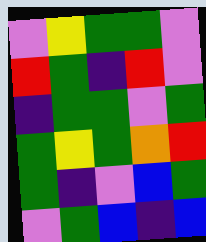[["violet", "yellow", "green", "green", "violet"], ["red", "green", "indigo", "red", "violet"], ["indigo", "green", "green", "violet", "green"], ["green", "yellow", "green", "orange", "red"], ["green", "indigo", "violet", "blue", "green"], ["violet", "green", "blue", "indigo", "blue"]]